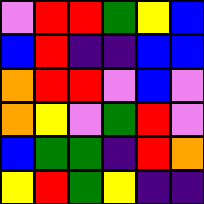[["violet", "red", "red", "green", "yellow", "blue"], ["blue", "red", "indigo", "indigo", "blue", "blue"], ["orange", "red", "red", "violet", "blue", "violet"], ["orange", "yellow", "violet", "green", "red", "violet"], ["blue", "green", "green", "indigo", "red", "orange"], ["yellow", "red", "green", "yellow", "indigo", "indigo"]]